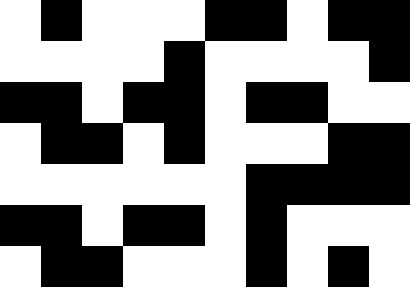[["white", "black", "white", "white", "white", "black", "black", "white", "black", "black"], ["white", "white", "white", "white", "black", "white", "white", "white", "white", "black"], ["black", "black", "white", "black", "black", "white", "black", "black", "white", "white"], ["white", "black", "black", "white", "black", "white", "white", "white", "black", "black"], ["white", "white", "white", "white", "white", "white", "black", "black", "black", "black"], ["black", "black", "white", "black", "black", "white", "black", "white", "white", "white"], ["white", "black", "black", "white", "white", "white", "black", "white", "black", "white"]]